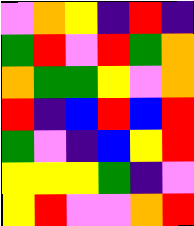[["violet", "orange", "yellow", "indigo", "red", "indigo"], ["green", "red", "violet", "red", "green", "orange"], ["orange", "green", "green", "yellow", "violet", "orange"], ["red", "indigo", "blue", "red", "blue", "red"], ["green", "violet", "indigo", "blue", "yellow", "red"], ["yellow", "yellow", "yellow", "green", "indigo", "violet"], ["yellow", "red", "violet", "violet", "orange", "red"]]